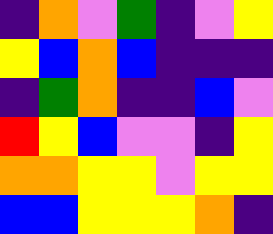[["indigo", "orange", "violet", "green", "indigo", "violet", "yellow"], ["yellow", "blue", "orange", "blue", "indigo", "indigo", "indigo"], ["indigo", "green", "orange", "indigo", "indigo", "blue", "violet"], ["red", "yellow", "blue", "violet", "violet", "indigo", "yellow"], ["orange", "orange", "yellow", "yellow", "violet", "yellow", "yellow"], ["blue", "blue", "yellow", "yellow", "yellow", "orange", "indigo"]]